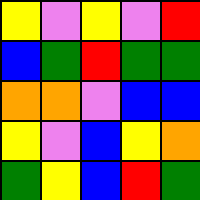[["yellow", "violet", "yellow", "violet", "red"], ["blue", "green", "red", "green", "green"], ["orange", "orange", "violet", "blue", "blue"], ["yellow", "violet", "blue", "yellow", "orange"], ["green", "yellow", "blue", "red", "green"]]